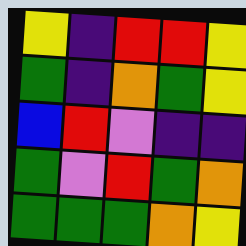[["yellow", "indigo", "red", "red", "yellow"], ["green", "indigo", "orange", "green", "yellow"], ["blue", "red", "violet", "indigo", "indigo"], ["green", "violet", "red", "green", "orange"], ["green", "green", "green", "orange", "yellow"]]